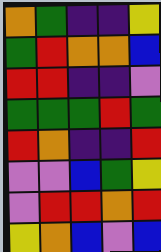[["orange", "green", "indigo", "indigo", "yellow"], ["green", "red", "orange", "orange", "blue"], ["red", "red", "indigo", "indigo", "violet"], ["green", "green", "green", "red", "green"], ["red", "orange", "indigo", "indigo", "red"], ["violet", "violet", "blue", "green", "yellow"], ["violet", "red", "red", "orange", "red"], ["yellow", "orange", "blue", "violet", "blue"]]